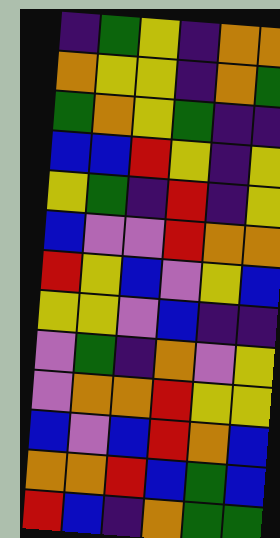[["indigo", "green", "yellow", "indigo", "orange", "orange"], ["orange", "yellow", "yellow", "indigo", "orange", "green"], ["green", "orange", "yellow", "green", "indigo", "indigo"], ["blue", "blue", "red", "yellow", "indigo", "yellow"], ["yellow", "green", "indigo", "red", "indigo", "yellow"], ["blue", "violet", "violet", "red", "orange", "orange"], ["red", "yellow", "blue", "violet", "yellow", "blue"], ["yellow", "yellow", "violet", "blue", "indigo", "indigo"], ["violet", "green", "indigo", "orange", "violet", "yellow"], ["violet", "orange", "orange", "red", "yellow", "yellow"], ["blue", "violet", "blue", "red", "orange", "blue"], ["orange", "orange", "red", "blue", "green", "blue"], ["red", "blue", "indigo", "orange", "green", "green"]]